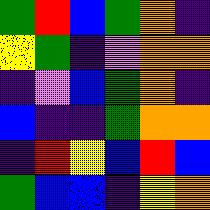[["green", "red", "blue", "green", "orange", "indigo"], ["yellow", "green", "indigo", "violet", "orange", "orange"], ["indigo", "violet", "blue", "green", "orange", "indigo"], ["blue", "indigo", "indigo", "green", "orange", "orange"], ["indigo", "red", "yellow", "blue", "red", "blue"], ["green", "blue", "blue", "indigo", "yellow", "orange"]]